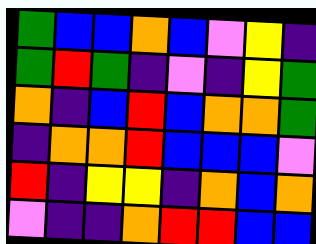[["green", "blue", "blue", "orange", "blue", "violet", "yellow", "indigo"], ["green", "red", "green", "indigo", "violet", "indigo", "yellow", "green"], ["orange", "indigo", "blue", "red", "blue", "orange", "orange", "green"], ["indigo", "orange", "orange", "red", "blue", "blue", "blue", "violet"], ["red", "indigo", "yellow", "yellow", "indigo", "orange", "blue", "orange"], ["violet", "indigo", "indigo", "orange", "red", "red", "blue", "blue"]]